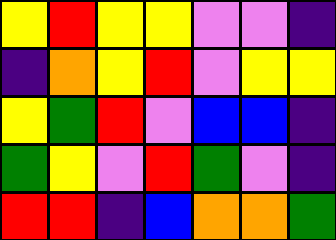[["yellow", "red", "yellow", "yellow", "violet", "violet", "indigo"], ["indigo", "orange", "yellow", "red", "violet", "yellow", "yellow"], ["yellow", "green", "red", "violet", "blue", "blue", "indigo"], ["green", "yellow", "violet", "red", "green", "violet", "indigo"], ["red", "red", "indigo", "blue", "orange", "orange", "green"]]